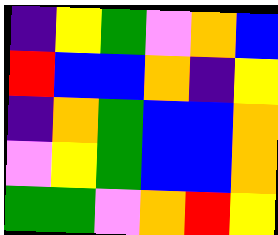[["indigo", "yellow", "green", "violet", "orange", "blue"], ["red", "blue", "blue", "orange", "indigo", "yellow"], ["indigo", "orange", "green", "blue", "blue", "orange"], ["violet", "yellow", "green", "blue", "blue", "orange"], ["green", "green", "violet", "orange", "red", "yellow"]]